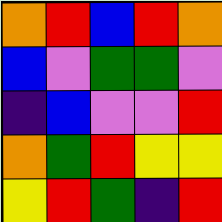[["orange", "red", "blue", "red", "orange"], ["blue", "violet", "green", "green", "violet"], ["indigo", "blue", "violet", "violet", "red"], ["orange", "green", "red", "yellow", "yellow"], ["yellow", "red", "green", "indigo", "red"]]